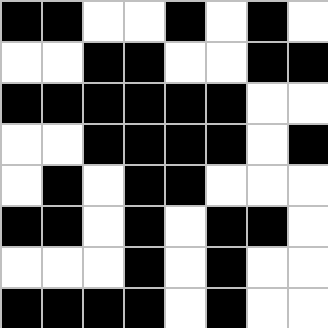[["black", "black", "white", "white", "black", "white", "black", "white"], ["white", "white", "black", "black", "white", "white", "black", "black"], ["black", "black", "black", "black", "black", "black", "white", "white"], ["white", "white", "black", "black", "black", "black", "white", "black"], ["white", "black", "white", "black", "black", "white", "white", "white"], ["black", "black", "white", "black", "white", "black", "black", "white"], ["white", "white", "white", "black", "white", "black", "white", "white"], ["black", "black", "black", "black", "white", "black", "white", "white"]]